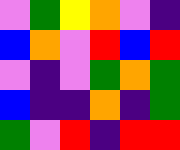[["violet", "green", "yellow", "orange", "violet", "indigo"], ["blue", "orange", "violet", "red", "blue", "red"], ["violet", "indigo", "violet", "green", "orange", "green"], ["blue", "indigo", "indigo", "orange", "indigo", "green"], ["green", "violet", "red", "indigo", "red", "red"]]